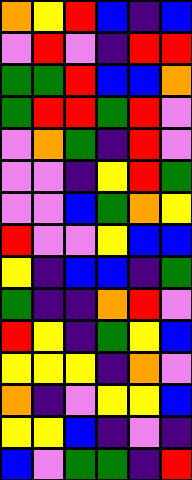[["orange", "yellow", "red", "blue", "indigo", "blue"], ["violet", "red", "violet", "indigo", "red", "red"], ["green", "green", "red", "blue", "blue", "orange"], ["green", "red", "red", "green", "red", "violet"], ["violet", "orange", "green", "indigo", "red", "violet"], ["violet", "violet", "indigo", "yellow", "red", "green"], ["violet", "violet", "blue", "green", "orange", "yellow"], ["red", "violet", "violet", "yellow", "blue", "blue"], ["yellow", "indigo", "blue", "blue", "indigo", "green"], ["green", "indigo", "indigo", "orange", "red", "violet"], ["red", "yellow", "indigo", "green", "yellow", "blue"], ["yellow", "yellow", "yellow", "indigo", "orange", "violet"], ["orange", "indigo", "violet", "yellow", "yellow", "blue"], ["yellow", "yellow", "blue", "indigo", "violet", "indigo"], ["blue", "violet", "green", "green", "indigo", "red"]]